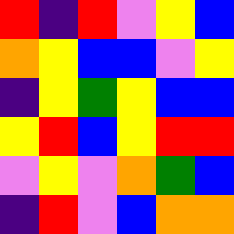[["red", "indigo", "red", "violet", "yellow", "blue"], ["orange", "yellow", "blue", "blue", "violet", "yellow"], ["indigo", "yellow", "green", "yellow", "blue", "blue"], ["yellow", "red", "blue", "yellow", "red", "red"], ["violet", "yellow", "violet", "orange", "green", "blue"], ["indigo", "red", "violet", "blue", "orange", "orange"]]